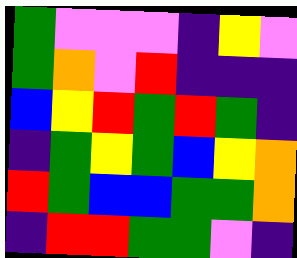[["green", "violet", "violet", "violet", "indigo", "yellow", "violet"], ["green", "orange", "violet", "red", "indigo", "indigo", "indigo"], ["blue", "yellow", "red", "green", "red", "green", "indigo"], ["indigo", "green", "yellow", "green", "blue", "yellow", "orange"], ["red", "green", "blue", "blue", "green", "green", "orange"], ["indigo", "red", "red", "green", "green", "violet", "indigo"]]